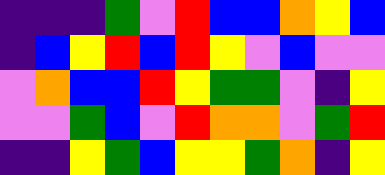[["indigo", "indigo", "indigo", "green", "violet", "red", "blue", "blue", "orange", "yellow", "blue"], ["indigo", "blue", "yellow", "red", "blue", "red", "yellow", "violet", "blue", "violet", "violet"], ["violet", "orange", "blue", "blue", "red", "yellow", "green", "green", "violet", "indigo", "yellow"], ["violet", "violet", "green", "blue", "violet", "red", "orange", "orange", "violet", "green", "red"], ["indigo", "indigo", "yellow", "green", "blue", "yellow", "yellow", "green", "orange", "indigo", "yellow"]]